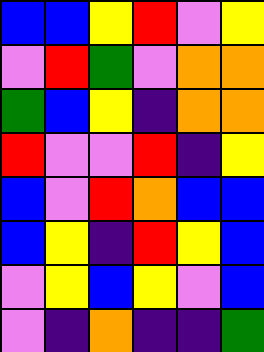[["blue", "blue", "yellow", "red", "violet", "yellow"], ["violet", "red", "green", "violet", "orange", "orange"], ["green", "blue", "yellow", "indigo", "orange", "orange"], ["red", "violet", "violet", "red", "indigo", "yellow"], ["blue", "violet", "red", "orange", "blue", "blue"], ["blue", "yellow", "indigo", "red", "yellow", "blue"], ["violet", "yellow", "blue", "yellow", "violet", "blue"], ["violet", "indigo", "orange", "indigo", "indigo", "green"]]